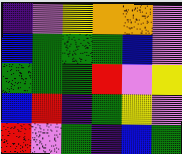[["indigo", "violet", "yellow", "orange", "orange", "violet"], ["blue", "green", "green", "green", "blue", "violet"], ["green", "green", "green", "red", "violet", "yellow"], ["blue", "red", "indigo", "green", "yellow", "violet"], ["red", "violet", "green", "indigo", "blue", "green"]]